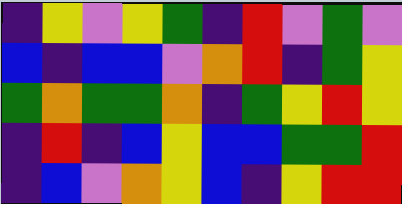[["indigo", "yellow", "violet", "yellow", "green", "indigo", "red", "violet", "green", "violet"], ["blue", "indigo", "blue", "blue", "violet", "orange", "red", "indigo", "green", "yellow"], ["green", "orange", "green", "green", "orange", "indigo", "green", "yellow", "red", "yellow"], ["indigo", "red", "indigo", "blue", "yellow", "blue", "blue", "green", "green", "red"], ["indigo", "blue", "violet", "orange", "yellow", "blue", "indigo", "yellow", "red", "red"]]